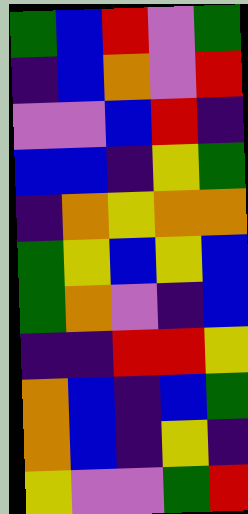[["green", "blue", "red", "violet", "green"], ["indigo", "blue", "orange", "violet", "red"], ["violet", "violet", "blue", "red", "indigo"], ["blue", "blue", "indigo", "yellow", "green"], ["indigo", "orange", "yellow", "orange", "orange"], ["green", "yellow", "blue", "yellow", "blue"], ["green", "orange", "violet", "indigo", "blue"], ["indigo", "indigo", "red", "red", "yellow"], ["orange", "blue", "indigo", "blue", "green"], ["orange", "blue", "indigo", "yellow", "indigo"], ["yellow", "violet", "violet", "green", "red"]]